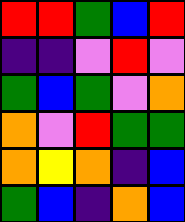[["red", "red", "green", "blue", "red"], ["indigo", "indigo", "violet", "red", "violet"], ["green", "blue", "green", "violet", "orange"], ["orange", "violet", "red", "green", "green"], ["orange", "yellow", "orange", "indigo", "blue"], ["green", "blue", "indigo", "orange", "blue"]]